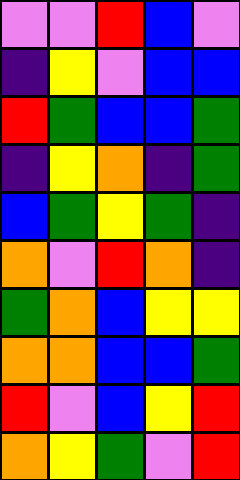[["violet", "violet", "red", "blue", "violet"], ["indigo", "yellow", "violet", "blue", "blue"], ["red", "green", "blue", "blue", "green"], ["indigo", "yellow", "orange", "indigo", "green"], ["blue", "green", "yellow", "green", "indigo"], ["orange", "violet", "red", "orange", "indigo"], ["green", "orange", "blue", "yellow", "yellow"], ["orange", "orange", "blue", "blue", "green"], ["red", "violet", "blue", "yellow", "red"], ["orange", "yellow", "green", "violet", "red"]]